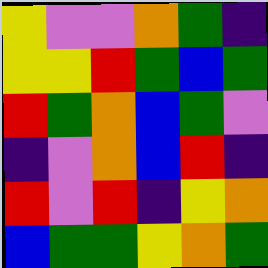[["yellow", "violet", "violet", "orange", "green", "indigo"], ["yellow", "yellow", "red", "green", "blue", "green"], ["red", "green", "orange", "blue", "green", "violet"], ["indigo", "violet", "orange", "blue", "red", "indigo"], ["red", "violet", "red", "indigo", "yellow", "orange"], ["blue", "green", "green", "yellow", "orange", "green"]]